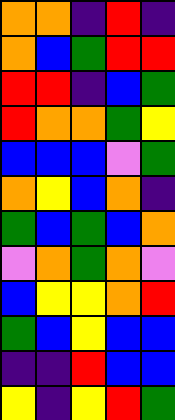[["orange", "orange", "indigo", "red", "indigo"], ["orange", "blue", "green", "red", "red"], ["red", "red", "indigo", "blue", "green"], ["red", "orange", "orange", "green", "yellow"], ["blue", "blue", "blue", "violet", "green"], ["orange", "yellow", "blue", "orange", "indigo"], ["green", "blue", "green", "blue", "orange"], ["violet", "orange", "green", "orange", "violet"], ["blue", "yellow", "yellow", "orange", "red"], ["green", "blue", "yellow", "blue", "blue"], ["indigo", "indigo", "red", "blue", "blue"], ["yellow", "indigo", "yellow", "red", "green"]]